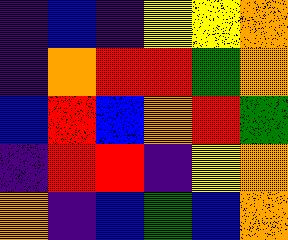[["indigo", "blue", "indigo", "yellow", "yellow", "orange"], ["indigo", "orange", "red", "red", "green", "orange"], ["blue", "red", "blue", "orange", "red", "green"], ["indigo", "red", "red", "indigo", "yellow", "orange"], ["orange", "indigo", "blue", "green", "blue", "orange"]]